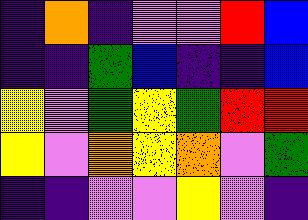[["indigo", "orange", "indigo", "violet", "violet", "red", "blue"], ["indigo", "indigo", "green", "blue", "indigo", "indigo", "blue"], ["yellow", "violet", "green", "yellow", "green", "red", "red"], ["yellow", "violet", "orange", "yellow", "orange", "violet", "green"], ["indigo", "indigo", "violet", "violet", "yellow", "violet", "indigo"]]